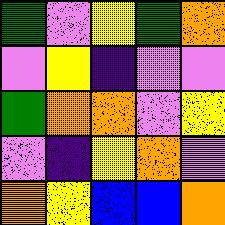[["green", "violet", "yellow", "green", "orange"], ["violet", "yellow", "indigo", "violet", "violet"], ["green", "orange", "orange", "violet", "yellow"], ["violet", "indigo", "yellow", "orange", "violet"], ["orange", "yellow", "blue", "blue", "orange"]]